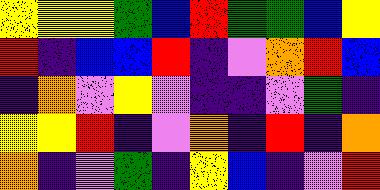[["yellow", "yellow", "yellow", "green", "blue", "red", "green", "green", "blue", "yellow"], ["red", "indigo", "blue", "blue", "red", "indigo", "violet", "orange", "red", "blue"], ["indigo", "orange", "violet", "yellow", "violet", "indigo", "indigo", "violet", "green", "indigo"], ["yellow", "yellow", "red", "indigo", "violet", "orange", "indigo", "red", "indigo", "orange"], ["orange", "indigo", "violet", "green", "indigo", "yellow", "blue", "indigo", "violet", "red"]]